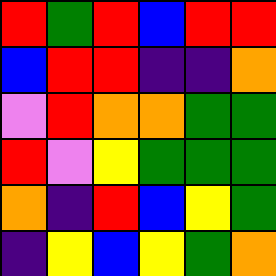[["red", "green", "red", "blue", "red", "red"], ["blue", "red", "red", "indigo", "indigo", "orange"], ["violet", "red", "orange", "orange", "green", "green"], ["red", "violet", "yellow", "green", "green", "green"], ["orange", "indigo", "red", "blue", "yellow", "green"], ["indigo", "yellow", "blue", "yellow", "green", "orange"]]